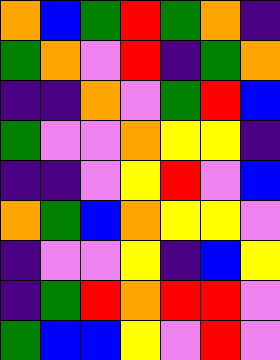[["orange", "blue", "green", "red", "green", "orange", "indigo"], ["green", "orange", "violet", "red", "indigo", "green", "orange"], ["indigo", "indigo", "orange", "violet", "green", "red", "blue"], ["green", "violet", "violet", "orange", "yellow", "yellow", "indigo"], ["indigo", "indigo", "violet", "yellow", "red", "violet", "blue"], ["orange", "green", "blue", "orange", "yellow", "yellow", "violet"], ["indigo", "violet", "violet", "yellow", "indigo", "blue", "yellow"], ["indigo", "green", "red", "orange", "red", "red", "violet"], ["green", "blue", "blue", "yellow", "violet", "red", "violet"]]